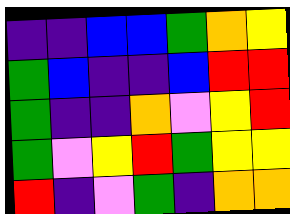[["indigo", "indigo", "blue", "blue", "green", "orange", "yellow"], ["green", "blue", "indigo", "indigo", "blue", "red", "red"], ["green", "indigo", "indigo", "orange", "violet", "yellow", "red"], ["green", "violet", "yellow", "red", "green", "yellow", "yellow"], ["red", "indigo", "violet", "green", "indigo", "orange", "orange"]]